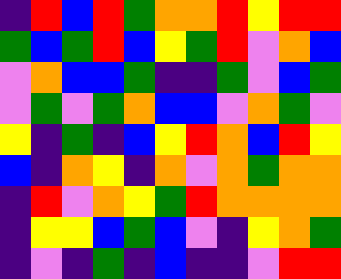[["indigo", "red", "blue", "red", "green", "orange", "orange", "red", "yellow", "red", "red"], ["green", "blue", "green", "red", "blue", "yellow", "green", "red", "violet", "orange", "blue"], ["violet", "orange", "blue", "blue", "green", "indigo", "indigo", "green", "violet", "blue", "green"], ["violet", "green", "violet", "green", "orange", "blue", "blue", "violet", "orange", "green", "violet"], ["yellow", "indigo", "green", "indigo", "blue", "yellow", "red", "orange", "blue", "red", "yellow"], ["blue", "indigo", "orange", "yellow", "indigo", "orange", "violet", "orange", "green", "orange", "orange"], ["indigo", "red", "violet", "orange", "yellow", "green", "red", "orange", "orange", "orange", "orange"], ["indigo", "yellow", "yellow", "blue", "green", "blue", "violet", "indigo", "yellow", "orange", "green"], ["indigo", "violet", "indigo", "green", "indigo", "blue", "indigo", "indigo", "violet", "red", "red"]]